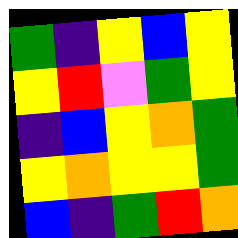[["green", "indigo", "yellow", "blue", "yellow"], ["yellow", "red", "violet", "green", "yellow"], ["indigo", "blue", "yellow", "orange", "green"], ["yellow", "orange", "yellow", "yellow", "green"], ["blue", "indigo", "green", "red", "orange"]]